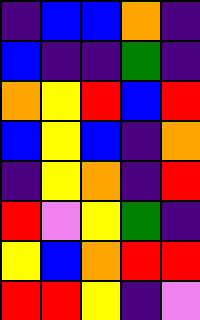[["indigo", "blue", "blue", "orange", "indigo"], ["blue", "indigo", "indigo", "green", "indigo"], ["orange", "yellow", "red", "blue", "red"], ["blue", "yellow", "blue", "indigo", "orange"], ["indigo", "yellow", "orange", "indigo", "red"], ["red", "violet", "yellow", "green", "indigo"], ["yellow", "blue", "orange", "red", "red"], ["red", "red", "yellow", "indigo", "violet"]]